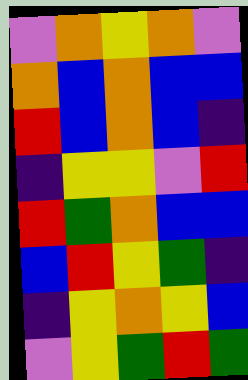[["violet", "orange", "yellow", "orange", "violet"], ["orange", "blue", "orange", "blue", "blue"], ["red", "blue", "orange", "blue", "indigo"], ["indigo", "yellow", "yellow", "violet", "red"], ["red", "green", "orange", "blue", "blue"], ["blue", "red", "yellow", "green", "indigo"], ["indigo", "yellow", "orange", "yellow", "blue"], ["violet", "yellow", "green", "red", "green"]]